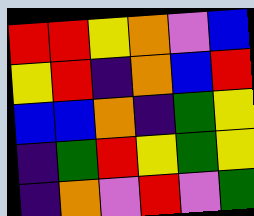[["red", "red", "yellow", "orange", "violet", "blue"], ["yellow", "red", "indigo", "orange", "blue", "red"], ["blue", "blue", "orange", "indigo", "green", "yellow"], ["indigo", "green", "red", "yellow", "green", "yellow"], ["indigo", "orange", "violet", "red", "violet", "green"]]